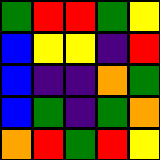[["green", "red", "red", "green", "yellow"], ["blue", "yellow", "yellow", "indigo", "red"], ["blue", "indigo", "indigo", "orange", "green"], ["blue", "green", "indigo", "green", "orange"], ["orange", "red", "green", "red", "yellow"]]